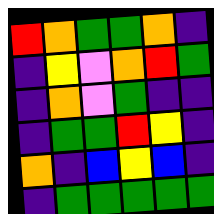[["red", "orange", "green", "green", "orange", "indigo"], ["indigo", "yellow", "violet", "orange", "red", "green"], ["indigo", "orange", "violet", "green", "indigo", "indigo"], ["indigo", "green", "green", "red", "yellow", "indigo"], ["orange", "indigo", "blue", "yellow", "blue", "indigo"], ["indigo", "green", "green", "green", "green", "green"]]